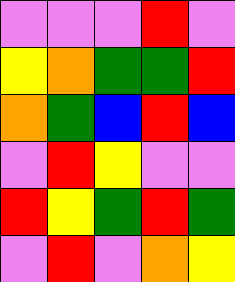[["violet", "violet", "violet", "red", "violet"], ["yellow", "orange", "green", "green", "red"], ["orange", "green", "blue", "red", "blue"], ["violet", "red", "yellow", "violet", "violet"], ["red", "yellow", "green", "red", "green"], ["violet", "red", "violet", "orange", "yellow"]]